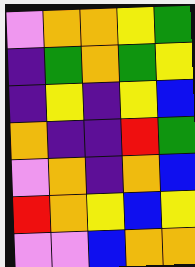[["violet", "orange", "orange", "yellow", "green"], ["indigo", "green", "orange", "green", "yellow"], ["indigo", "yellow", "indigo", "yellow", "blue"], ["orange", "indigo", "indigo", "red", "green"], ["violet", "orange", "indigo", "orange", "blue"], ["red", "orange", "yellow", "blue", "yellow"], ["violet", "violet", "blue", "orange", "orange"]]